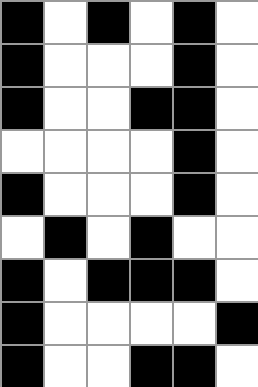[["black", "white", "black", "white", "black", "white"], ["black", "white", "white", "white", "black", "white"], ["black", "white", "white", "black", "black", "white"], ["white", "white", "white", "white", "black", "white"], ["black", "white", "white", "white", "black", "white"], ["white", "black", "white", "black", "white", "white"], ["black", "white", "black", "black", "black", "white"], ["black", "white", "white", "white", "white", "black"], ["black", "white", "white", "black", "black", "white"]]